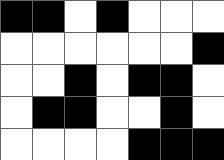[["black", "black", "white", "black", "white", "white", "white"], ["white", "white", "white", "white", "white", "white", "black"], ["white", "white", "black", "white", "black", "black", "white"], ["white", "black", "black", "white", "white", "black", "white"], ["white", "white", "white", "white", "black", "black", "black"]]